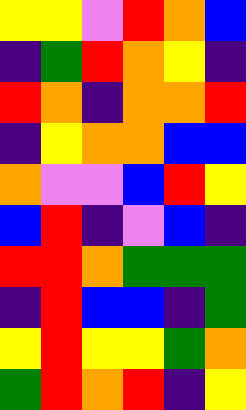[["yellow", "yellow", "violet", "red", "orange", "blue"], ["indigo", "green", "red", "orange", "yellow", "indigo"], ["red", "orange", "indigo", "orange", "orange", "red"], ["indigo", "yellow", "orange", "orange", "blue", "blue"], ["orange", "violet", "violet", "blue", "red", "yellow"], ["blue", "red", "indigo", "violet", "blue", "indigo"], ["red", "red", "orange", "green", "green", "green"], ["indigo", "red", "blue", "blue", "indigo", "green"], ["yellow", "red", "yellow", "yellow", "green", "orange"], ["green", "red", "orange", "red", "indigo", "yellow"]]